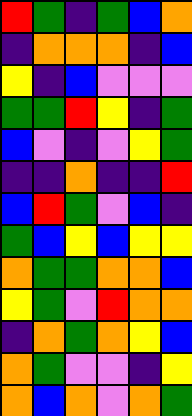[["red", "green", "indigo", "green", "blue", "orange"], ["indigo", "orange", "orange", "orange", "indigo", "blue"], ["yellow", "indigo", "blue", "violet", "violet", "violet"], ["green", "green", "red", "yellow", "indigo", "green"], ["blue", "violet", "indigo", "violet", "yellow", "green"], ["indigo", "indigo", "orange", "indigo", "indigo", "red"], ["blue", "red", "green", "violet", "blue", "indigo"], ["green", "blue", "yellow", "blue", "yellow", "yellow"], ["orange", "green", "green", "orange", "orange", "blue"], ["yellow", "green", "violet", "red", "orange", "orange"], ["indigo", "orange", "green", "orange", "yellow", "blue"], ["orange", "green", "violet", "violet", "indigo", "yellow"], ["orange", "blue", "orange", "violet", "orange", "green"]]